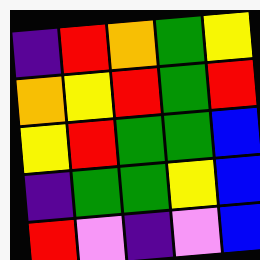[["indigo", "red", "orange", "green", "yellow"], ["orange", "yellow", "red", "green", "red"], ["yellow", "red", "green", "green", "blue"], ["indigo", "green", "green", "yellow", "blue"], ["red", "violet", "indigo", "violet", "blue"]]